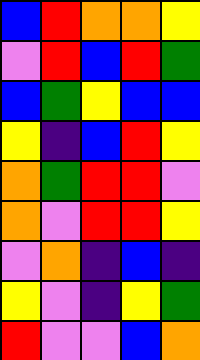[["blue", "red", "orange", "orange", "yellow"], ["violet", "red", "blue", "red", "green"], ["blue", "green", "yellow", "blue", "blue"], ["yellow", "indigo", "blue", "red", "yellow"], ["orange", "green", "red", "red", "violet"], ["orange", "violet", "red", "red", "yellow"], ["violet", "orange", "indigo", "blue", "indigo"], ["yellow", "violet", "indigo", "yellow", "green"], ["red", "violet", "violet", "blue", "orange"]]